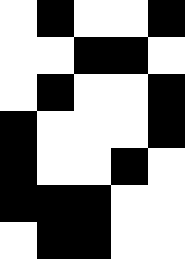[["white", "black", "white", "white", "black"], ["white", "white", "black", "black", "white"], ["white", "black", "white", "white", "black"], ["black", "white", "white", "white", "black"], ["black", "white", "white", "black", "white"], ["black", "black", "black", "white", "white"], ["white", "black", "black", "white", "white"]]